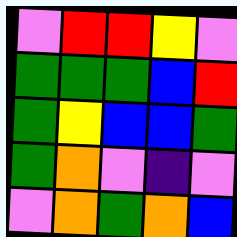[["violet", "red", "red", "yellow", "violet"], ["green", "green", "green", "blue", "red"], ["green", "yellow", "blue", "blue", "green"], ["green", "orange", "violet", "indigo", "violet"], ["violet", "orange", "green", "orange", "blue"]]